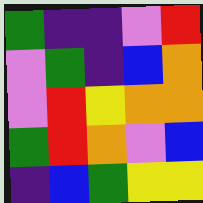[["green", "indigo", "indigo", "violet", "red"], ["violet", "green", "indigo", "blue", "orange"], ["violet", "red", "yellow", "orange", "orange"], ["green", "red", "orange", "violet", "blue"], ["indigo", "blue", "green", "yellow", "yellow"]]